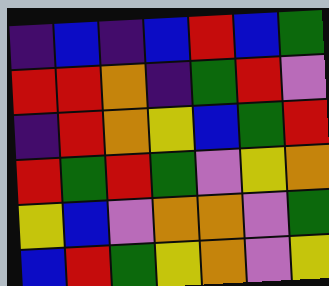[["indigo", "blue", "indigo", "blue", "red", "blue", "green"], ["red", "red", "orange", "indigo", "green", "red", "violet"], ["indigo", "red", "orange", "yellow", "blue", "green", "red"], ["red", "green", "red", "green", "violet", "yellow", "orange"], ["yellow", "blue", "violet", "orange", "orange", "violet", "green"], ["blue", "red", "green", "yellow", "orange", "violet", "yellow"]]